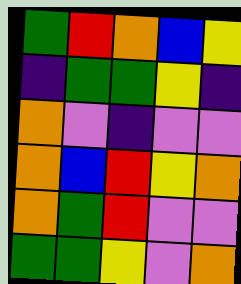[["green", "red", "orange", "blue", "yellow"], ["indigo", "green", "green", "yellow", "indigo"], ["orange", "violet", "indigo", "violet", "violet"], ["orange", "blue", "red", "yellow", "orange"], ["orange", "green", "red", "violet", "violet"], ["green", "green", "yellow", "violet", "orange"]]